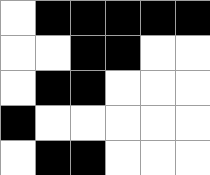[["white", "black", "black", "black", "black", "black"], ["white", "white", "black", "black", "white", "white"], ["white", "black", "black", "white", "white", "white"], ["black", "white", "white", "white", "white", "white"], ["white", "black", "black", "white", "white", "white"]]